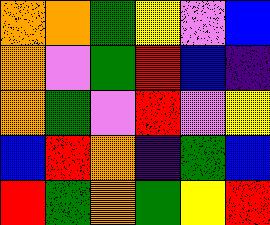[["orange", "orange", "green", "yellow", "violet", "blue"], ["orange", "violet", "green", "red", "blue", "indigo"], ["orange", "green", "violet", "red", "violet", "yellow"], ["blue", "red", "orange", "indigo", "green", "blue"], ["red", "green", "orange", "green", "yellow", "red"]]